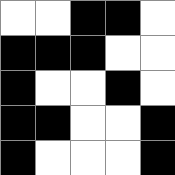[["white", "white", "black", "black", "white"], ["black", "black", "black", "white", "white"], ["black", "white", "white", "black", "white"], ["black", "black", "white", "white", "black"], ["black", "white", "white", "white", "black"]]